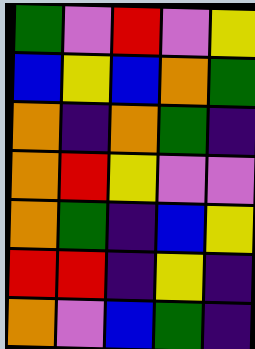[["green", "violet", "red", "violet", "yellow"], ["blue", "yellow", "blue", "orange", "green"], ["orange", "indigo", "orange", "green", "indigo"], ["orange", "red", "yellow", "violet", "violet"], ["orange", "green", "indigo", "blue", "yellow"], ["red", "red", "indigo", "yellow", "indigo"], ["orange", "violet", "blue", "green", "indigo"]]